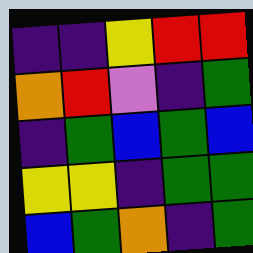[["indigo", "indigo", "yellow", "red", "red"], ["orange", "red", "violet", "indigo", "green"], ["indigo", "green", "blue", "green", "blue"], ["yellow", "yellow", "indigo", "green", "green"], ["blue", "green", "orange", "indigo", "green"]]